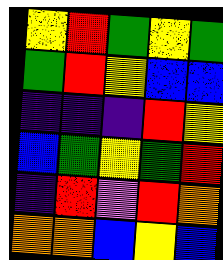[["yellow", "red", "green", "yellow", "green"], ["green", "red", "yellow", "blue", "blue"], ["indigo", "indigo", "indigo", "red", "yellow"], ["blue", "green", "yellow", "green", "red"], ["indigo", "red", "violet", "red", "orange"], ["orange", "orange", "blue", "yellow", "blue"]]